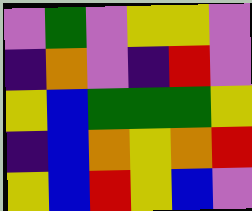[["violet", "green", "violet", "yellow", "yellow", "violet"], ["indigo", "orange", "violet", "indigo", "red", "violet"], ["yellow", "blue", "green", "green", "green", "yellow"], ["indigo", "blue", "orange", "yellow", "orange", "red"], ["yellow", "blue", "red", "yellow", "blue", "violet"]]